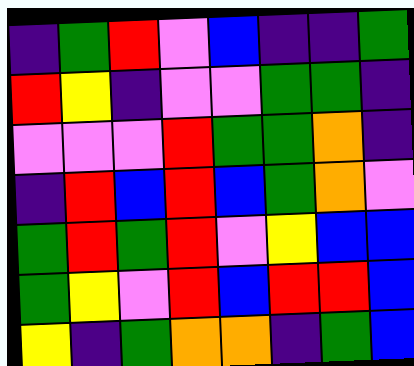[["indigo", "green", "red", "violet", "blue", "indigo", "indigo", "green"], ["red", "yellow", "indigo", "violet", "violet", "green", "green", "indigo"], ["violet", "violet", "violet", "red", "green", "green", "orange", "indigo"], ["indigo", "red", "blue", "red", "blue", "green", "orange", "violet"], ["green", "red", "green", "red", "violet", "yellow", "blue", "blue"], ["green", "yellow", "violet", "red", "blue", "red", "red", "blue"], ["yellow", "indigo", "green", "orange", "orange", "indigo", "green", "blue"]]